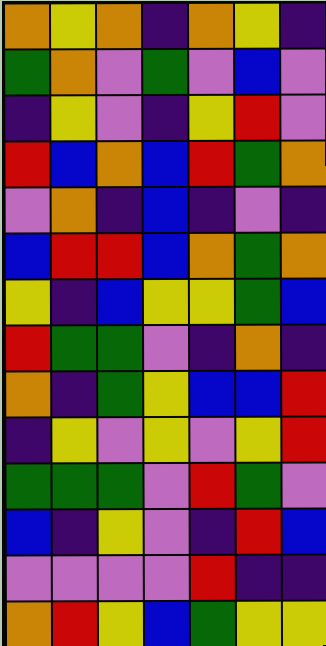[["orange", "yellow", "orange", "indigo", "orange", "yellow", "indigo"], ["green", "orange", "violet", "green", "violet", "blue", "violet"], ["indigo", "yellow", "violet", "indigo", "yellow", "red", "violet"], ["red", "blue", "orange", "blue", "red", "green", "orange"], ["violet", "orange", "indigo", "blue", "indigo", "violet", "indigo"], ["blue", "red", "red", "blue", "orange", "green", "orange"], ["yellow", "indigo", "blue", "yellow", "yellow", "green", "blue"], ["red", "green", "green", "violet", "indigo", "orange", "indigo"], ["orange", "indigo", "green", "yellow", "blue", "blue", "red"], ["indigo", "yellow", "violet", "yellow", "violet", "yellow", "red"], ["green", "green", "green", "violet", "red", "green", "violet"], ["blue", "indigo", "yellow", "violet", "indigo", "red", "blue"], ["violet", "violet", "violet", "violet", "red", "indigo", "indigo"], ["orange", "red", "yellow", "blue", "green", "yellow", "yellow"]]